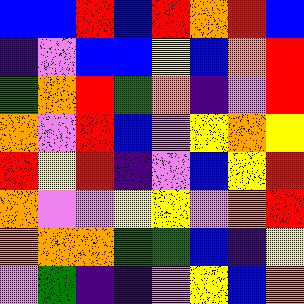[["blue", "blue", "red", "blue", "red", "orange", "red", "blue"], ["indigo", "violet", "blue", "blue", "yellow", "blue", "orange", "red"], ["green", "orange", "red", "green", "orange", "indigo", "violet", "red"], ["orange", "violet", "red", "blue", "violet", "yellow", "orange", "yellow"], ["red", "yellow", "red", "indigo", "violet", "blue", "yellow", "red"], ["orange", "violet", "violet", "yellow", "yellow", "violet", "orange", "red"], ["orange", "orange", "orange", "green", "green", "blue", "indigo", "yellow"], ["violet", "green", "indigo", "indigo", "violet", "yellow", "blue", "orange"]]